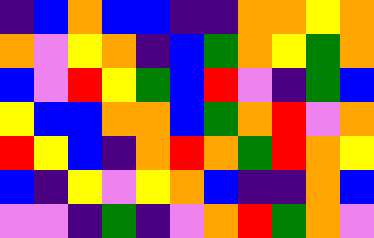[["indigo", "blue", "orange", "blue", "blue", "indigo", "indigo", "orange", "orange", "yellow", "orange"], ["orange", "violet", "yellow", "orange", "indigo", "blue", "green", "orange", "yellow", "green", "orange"], ["blue", "violet", "red", "yellow", "green", "blue", "red", "violet", "indigo", "green", "blue"], ["yellow", "blue", "blue", "orange", "orange", "blue", "green", "orange", "red", "violet", "orange"], ["red", "yellow", "blue", "indigo", "orange", "red", "orange", "green", "red", "orange", "yellow"], ["blue", "indigo", "yellow", "violet", "yellow", "orange", "blue", "indigo", "indigo", "orange", "blue"], ["violet", "violet", "indigo", "green", "indigo", "violet", "orange", "red", "green", "orange", "violet"]]